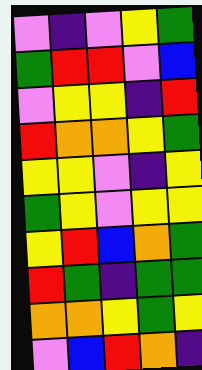[["violet", "indigo", "violet", "yellow", "green"], ["green", "red", "red", "violet", "blue"], ["violet", "yellow", "yellow", "indigo", "red"], ["red", "orange", "orange", "yellow", "green"], ["yellow", "yellow", "violet", "indigo", "yellow"], ["green", "yellow", "violet", "yellow", "yellow"], ["yellow", "red", "blue", "orange", "green"], ["red", "green", "indigo", "green", "green"], ["orange", "orange", "yellow", "green", "yellow"], ["violet", "blue", "red", "orange", "indigo"]]